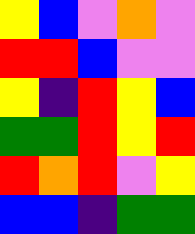[["yellow", "blue", "violet", "orange", "violet"], ["red", "red", "blue", "violet", "violet"], ["yellow", "indigo", "red", "yellow", "blue"], ["green", "green", "red", "yellow", "red"], ["red", "orange", "red", "violet", "yellow"], ["blue", "blue", "indigo", "green", "green"]]